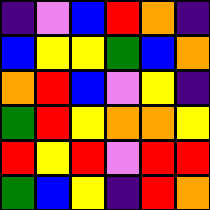[["indigo", "violet", "blue", "red", "orange", "indigo"], ["blue", "yellow", "yellow", "green", "blue", "orange"], ["orange", "red", "blue", "violet", "yellow", "indigo"], ["green", "red", "yellow", "orange", "orange", "yellow"], ["red", "yellow", "red", "violet", "red", "red"], ["green", "blue", "yellow", "indigo", "red", "orange"]]